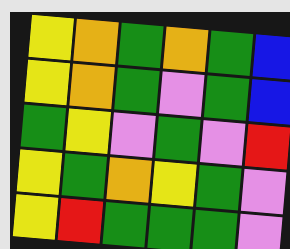[["yellow", "orange", "green", "orange", "green", "blue"], ["yellow", "orange", "green", "violet", "green", "blue"], ["green", "yellow", "violet", "green", "violet", "red"], ["yellow", "green", "orange", "yellow", "green", "violet"], ["yellow", "red", "green", "green", "green", "violet"]]